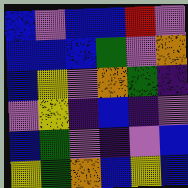[["blue", "violet", "blue", "blue", "red", "violet"], ["blue", "blue", "blue", "green", "violet", "orange"], ["blue", "yellow", "violet", "orange", "green", "indigo"], ["violet", "yellow", "indigo", "blue", "indigo", "violet"], ["blue", "green", "violet", "indigo", "violet", "blue"], ["yellow", "green", "orange", "blue", "yellow", "blue"]]